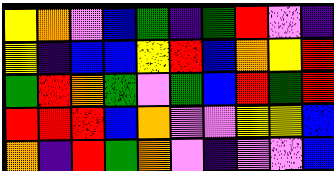[["yellow", "orange", "violet", "blue", "green", "indigo", "green", "red", "violet", "indigo"], ["yellow", "indigo", "blue", "blue", "yellow", "red", "blue", "orange", "yellow", "red"], ["green", "red", "orange", "green", "violet", "green", "blue", "red", "green", "red"], ["red", "red", "red", "blue", "orange", "violet", "violet", "yellow", "yellow", "blue"], ["orange", "indigo", "red", "green", "orange", "violet", "indigo", "violet", "violet", "blue"]]